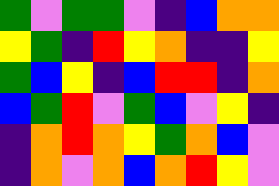[["green", "violet", "green", "green", "violet", "indigo", "blue", "orange", "orange"], ["yellow", "green", "indigo", "red", "yellow", "orange", "indigo", "indigo", "yellow"], ["green", "blue", "yellow", "indigo", "blue", "red", "red", "indigo", "orange"], ["blue", "green", "red", "violet", "green", "blue", "violet", "yellow", "indigo"], ["indigo", "orange", "red", "orange", "yellow", "green", "orange", "blue", "violet"], ["indigo", "orange", "violet", "orange", "blue", "orange", "red", "yellow", "violet"]]